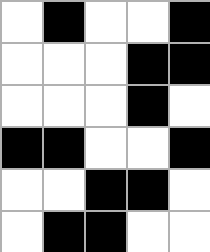[["white", "black", "white", "white", "black"], ["white", "white", "white", "black", "black"], ["white", "white", "white", "black", "white"], ["black", "black", "white", "white", "black"], ["white", "white", "black", "black", "white"], ["white", "black", "black", "white", "white"]]